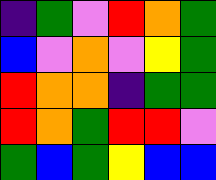[["indigo", "green", "violet", "red", "orange", "green"], ["blue", "violet", "orange", "violet", "yellow", "green"], ["red", "orange", "orange", "indigo", "green", "green"], ["red", "orange", "green", "red", "red", "violet"], ["green", "blue", "green", "yellow", "blue", "blue"]]